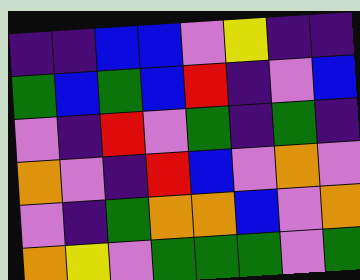[["indigo", "indigo", "blue", "blue", "violet", "yellow", "indigo", "indigo"], ["green", "blue", "green", "blue", "red", "indigo", "violet", "blue"], ["violet", "indigo", "red", "violet", "green", "indigo", "green", "indigo"], ["orange", "violet", "indigo", "red", "blue", "violet", "orange", "violet"], ["violet", "indigo", "green", "orange", "orange", "blue", "violet", "orange"], ["orange", "yellow", "violet", "green", "green", "green", "violet", "green"]]